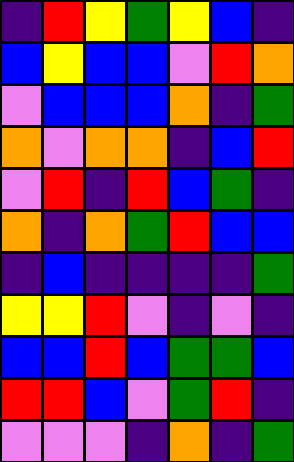[["indigo", "red", "yellow", "green", "yellow", "blue", "indigo"], ["blue", "yellow", "blue", "blue", "violet", "red", "orange"], ["violet", "blue", "blue", "blue", "orange", "indigo", "green"], ["orange", "violet", "orange", "orange", "indigo", "blue", "red"], ["violet", "red", "indigo", "red", "blue", "green", "indigo"], ["orange", "indigo", "orange", "green", "red", "blue", "blue"], ["indigo", "blue", "indigo", "indigo", "indigo", "indigo", "green"], ["yellow", "yellow", "red", "violet", "indigo", "violet", "indigo"], ["blue", "blue", "red", "blue", "green", "green", "blue"], ["red", "red", "blue", "violet", "green", "red", "indigo"], ["violet", "violet", "violet", "indigo", "orange", "indigo", "green"]]